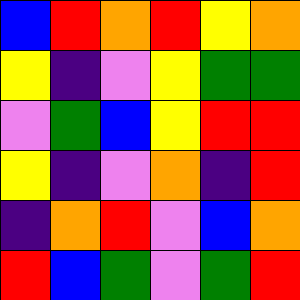[["blue", "red", "orange", "red", "yellow", "orange"], ["yellow", "indigo", "violet", "yellow", "green", "green"], ["violet", "green", "blue", "yellow", "red", "red"], ["yellow", "indigo", "violet", "orange", "indigo", "red"], ["indigo", "orange", "red", "violet", "blue", "orange"], ["red", "blue", "green", "violet", "green", "red"]]